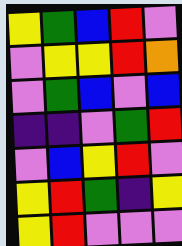[["yellow", "green", "blue", "red", "violet"], ["violet", "yellow", "yellow", "red", "orange"], ["violet", "green", "blue", "violet", "blue"], ["indigo", "indigo", "violet", "green", "red"], ["violet", "blue", "yellow", "red", "violet"], ["yellow", "red", "green", "indigo", "yellow"], ["yellow", "red", "violet", "violet", "violet"]]